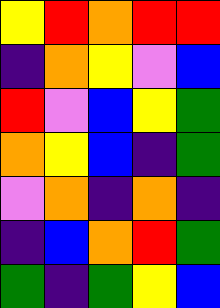[["yellow", "red", "orange", "red", "red"], ["indigo", "orange", "yellow", "violet", "blue"], ["red", "violet", "blue", "yellow", "green"], ["orange", "yellow", "blue", "indigo", "green"], ["violet", "orange", "indigo", "orange", "indigo"], ["indigo", "blue", "orange", "red", "green"], ["green", "indigo", "green", "yellow", "blue"]]